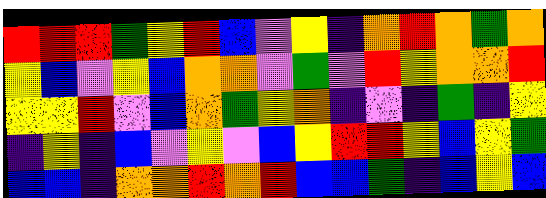[["red", "red", "red", "green", "yellow", "red", "blue", "violet", "yellow", "indigo", "orange", "red", "orange", "green", "orange"], ["yellow", "blue", "violet", "yellow", "blue", "orange", "orange", "violet", "green", "violet", "red", "yellow", "orange", "orange", "red"], ["yellow", "yellow", "red", "violet", "blue", "orange", "green", "yellow", "orange", "indigo", "violet", "indigo", "green", "indigo", "yellow"], ["indigo", "yellow", "indigo", "blue", "violet", "yellow", "violet", "blue", "yellow", "red", "red", "yellow", "blue", "yellow", "green"], ["blue", "blue", "indigo", "orange", "orange", "red", "orange", "red", "blue", "blue", "green", "indigo", "blue", "yellow", "blue"]]